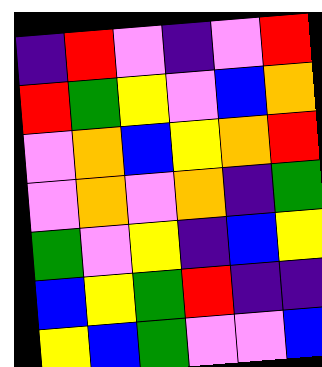[["indigo", "red", "violet", "indigo", "violet", "red"], ["red", "green", "yellow", "violet", "blue", "orange"], ["violet", "orange", "blue", "yellow", "orange", "red"], ["violet", "orange", "violet", "orange", "indigo", "green"], ["green", "violet", "yellow", "indigo", "blue", "yellow"], ["blue", "yellow", "green", "red", "indigo", "indigo"], ["yellow", "blue", "green", "violet", "violet", "blue"]]